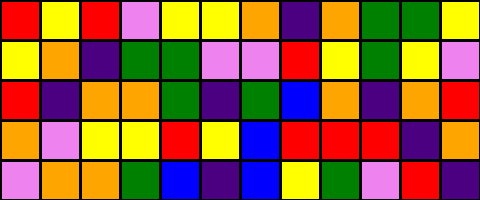[["red", "yellow", "red", "violet", "yellow", "yellow", "orange", "indigo", "orange", "green", "green", "yellow"], ["yellow", "orange", "indigo", "green", "green", "violet", "violet", "red", "yellow", "green", "yellow", "violet"], ["red", "indigo", "orange", "orange", "green", "indigo", "green", "blue", "orange", "indigo", "orange", "red"], ["orange", "violet", "yellow", "yellow", "red", "yellow", "blue", "red", "red", "red", "indigo", "orange"], ["violet", "orange", "orange", "green", "blue", "indigo", "blue", "yellow", "green", "violet", "red", "indigo"]]